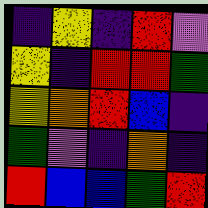[["indigo", "yellow", "indigo", "red", "violet"], ["yellow", "indigo", "red", "red", "green"], ["yellow", "orange", "red", "blue", "indigo"], ["green", "violet", "indigo", "orange", "indigo"], ["red", "blue", "blue", "green", "red"]]